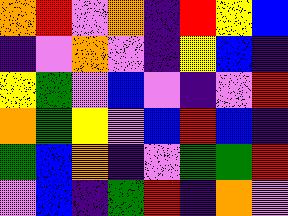[["orange", "red", "violet", "orange", "indigo", "red", "yellow", "blue"], ["indigo", "violet", "orange", "violet", "indigo", "yellow", "blue", "indigo"], ["yellow", "green", "violet", "blue", "violet", "indigo", "violet", "red"], ["orange", "green", "yellow", "violet", "blue", "red", "blue", "indigo"], ["green", "blue", "orange", "indigo", "violet", "green", "green", "red"], ["violet", "blue", "indigo", "green", "red", "indigo", "orange", "violet"]]